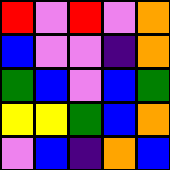[["red", "violet", "red", "violet", "orange"], ["blue", "violet", "violet", "indigo", "orange"], ["green", "blue", "violet", "blue", "green"], ["yellow", "yellow", "green", "blue", "orange"], ["violet", "blue", "indigo", "orange", "blue"]]